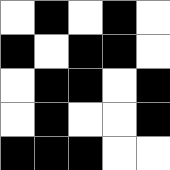[["white", "black", "white", "black", "white"], ["black", "white", "black", "black", "white"], ["white", "black", "black", "white", "black"], ["white", "black", "white", "white", "black"], ["black", "black", "black", "white", "white"]]